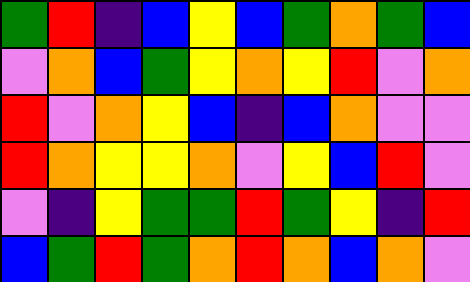[["green", "red", "indigo", "blue", "yellow", "blue", "green", "orange", "green", "blue"], ["violet", "orange", "blue", "green", "yellow", "orange", "yellow", "red", "violet", "orange"], ["red", "violet", "orange", "yellow", "blue", "indigo", "blue", "orange", "violet", "violet"], ["red", "orange", "yellow", "yellow", "orange", "violet", "yellow", "blue", "red", "violet"], ["violet", "indigo", "yellow", "green", "green", "red", "green", "yellow", "indigo", "red"], ["blue", "green", "red", "green", "orange", "red", "orange", "blue", "orange", "violet"]]